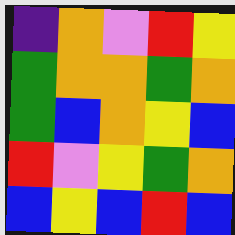[["indigo", "orange", "violet", "red", "yellow"], ["green", "orange", "orange", "green", "orange"], ["green", "blue", "orange", "yellow", "blue"], ["red", "violet", "yellow", "green", "orange"], ["blue", "yellow", "blue", "red", "blue"]]